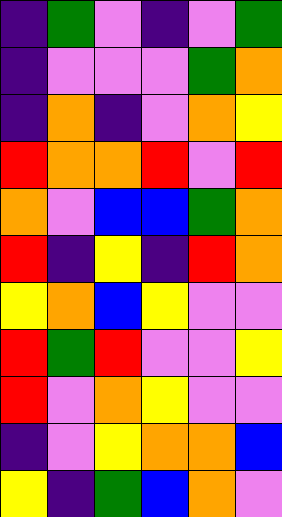[["indigo", "green", "violet", "indigo", "violet", "green"], ["indigo", "violet", "violet", "violet", "green", "orange"], ["indigo", "orange", "indigo", "violet", "orange", "yellow"], ["red", "orange", "orange", "red", "violet", "red"], ["orange", "violet", "blue", "blue", "green", "orange"], ["red", "indigo", "yellow", "indigo", "red", "orange"], ["yellow", "orange", "blue", "yellow", "violet", "violet"], ["red", "green", "red", "violet", "violet", "yellow"], ["red", "violet", "orange", "yellow", "violet", "violet"], ["indigo", "violet", "yellow", "orange", "orange", "blue"], ["yellow", "indigo", "green", "blue", "orange", "violet"]]